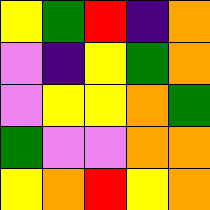[["yellow", "green", "red", "indigo", "orange"], ["violet", "indigo", "yellow", "green", "orange"], ["violet", "yellow", "yellow", "orange", "green"], ["green", "violet", "violet", "orange", "orange"], ["yellow", "orange", "red", "yellow", "orange"]]